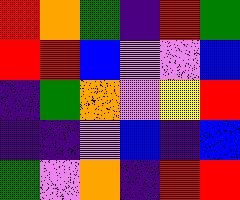[["red", "orange", "green", "indigo", "red", "green"], ["red", "red", "blue", "violet", "violet", "blue"], ["indigo", "green", "orange", "violet", "yellow", "red"], ["indigo", "indigo", "violet", "blue", "indigo", "blue"], ["green", "violet", "orange", "indigo", "red", "red"]]